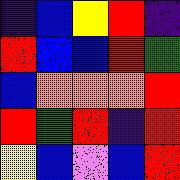[["indigo", "blue", "yellow", "red", "indigo"], ["red", "blue", "blue", "red", "green"], ["blue", "orange", "orange", "orange", "red"], ["red", "green", "red", "indigo", "red"], ["yellow", "blue", "violet", "blue", "red"]]